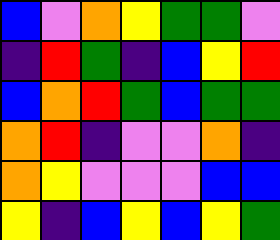[["blue", "violet", "orange", "yellow", "green", "green", "violet"], ["indigo", "red", "green", "indigo", "blue", "yellow", "red"], ["blue", "orange", "red", "green", "blue", "green", "green"], ["orange", "red", "indigo", "violet", "violet", "orange", "indigo"], ["orange", "yellow", "violet", "violet", "violet", "blue", "blue"], ["yellow", "indigo", "blue", "yellow", "blue", "yellow", "green"]]